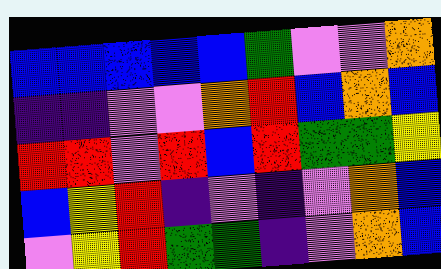[["blue", "blue", "blue", "blue", "blue", "green", "violet", "violet", "orange"], ["indigo", "indigo", "violet", "violet", "orange", "red", "blue", "orange", "blue"], ["red", "red", "violet", "red", "blue", "red", "green", "green", "yellow"], ["blue", "yellow", "red", "indigo", "violet", "indigo", "violet", "orange", "blue"], ["violet", "yellow", "red", "green", "green", "indigo", "violet", "orange", "blue"]]